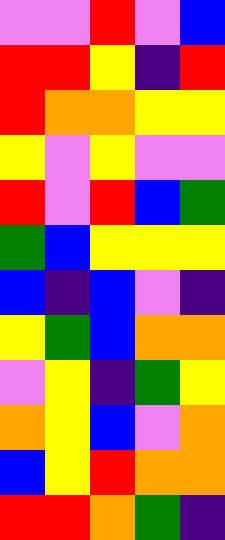[["violet", "violet", "red", "violet", "blue"], ["red", "red", "yellow", "indigo", "red"], ["red", "orange", "orange", "yellow", "yellow"], ["yellow", "violet", "yellow", "violet", "violet"], ["red", "violet", "red", "blue", "green"], ["green", "blue", "yellow", "yellow", "yellow"], ["blue", "indigo", "blue", "violet", "indigo"], ["yellow", "green", "blue", "orange", "orange"], ["violet", "yellow", "indigo", "green", "yellow"], ["orange", "yellow", "blue", "violet", "orange"], ["blue", "yellow", "red", "orange", "orange"], ["red", "red", "orange", "green", "indigo"]]